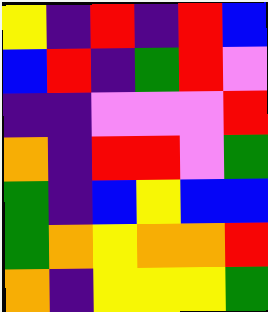[["yellow", "indigo", "red", "indigo", "red", "blue"], ["blue", "red", "indigo", "green", "red", "violet"], ["indigo", "indigo", "violet", "violet", "violet", "red"], ["orange", "indigo", "red", "red", "violet", "green"], ["green", "indigo", "blue", "yellow", "blue", "blue"], ["green", "orange", "yellow", "orange", "orange", "red"], ["orange", "indigo", "yellow", "yellow", "yellow", "green"]]